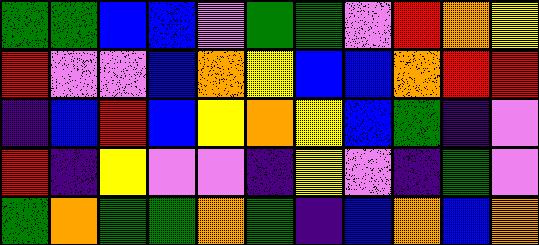[["green", "green", "blue", "blue", "violet", "green", "green", "violet", "red", "orange", "yellow"], ["red", "violet", "violet", "blue", "orange", "yellow", "blue", "blue", "orange", "red", "red"], ["indigo", "blue", "red", "blue", "yellow", "orange", "yellow", "blue", "green", "indigo", "violet"], ["red", "indigo", "yellow", "violet", "violet", "indigo", "yellow", "violet", "indigo", "green", "violet"], ["green", "orange", "green", "green", "orange", "green", "indigo", "blue", "orange", "blue", "orange"]]